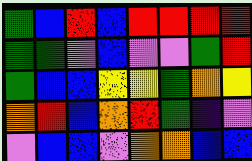[["green", "blue", "red", "blue", "red", "red", "red", "red"], ["green", "green", "violet", "blue", "violet", "violet", "green", "red"], ["green", "blue", "blue", "yellow", "yellow", "green", "orange", "yellow"], ["orange", "red", "blue", "orange", "red", "green", "indigo", "violet"], ["violet", "blue", "blue", "violet", "orange", "orange", "blue", "blue"]]